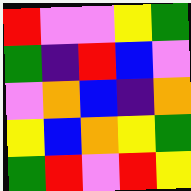[["red", "violet", "violet", "yellow", "green"], ["green", "indigo", "red", "blue", "violet"], ["violet", "orange", "blue", "indigo", "orange"], ["yellow", "blue", "orange", "yellow", "green"], ["green", "red", "violet", "red", "yellow"]]